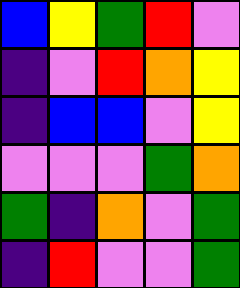[["blue", "yellow", "green", "red", "violet"], ["indigo", "violet", "red", "orange", "yellow"], ["indigo", "blue", "blue", "violet", "yellow"], ["violet", "violet", "violet", "green", "orange"], ["green", "indigo", "orange", "violet", "green"], ["indigo", "red", "violet", "violet", "green"]]